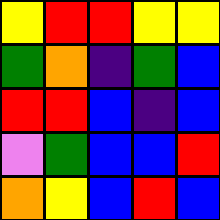[["yellow", "red", "red", "yellow", "yellow"], ["green", "orange", "indigo", "green", "blue"], ["red", "red", "blue", "indigo", "blue"], ["violet", "green", "blue", "blue", "red"], ["orange", "yellow", "blue", "red", "blue"]]